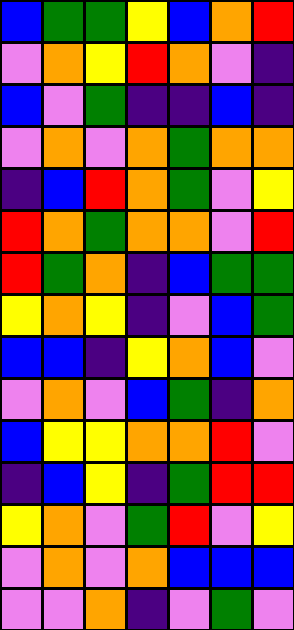[["blue", "green", "green", "yellow", "blue", "orange", "red"], ["violet", "orange", "yellow", "red", "orange", "violet", "indigo"], ["blue", "violet", "green", "indigo", "indigo", "blue", "indigo"], ["violet", "orange", "violet", "orange", "green", "orange", "orange"], ["indigo", "blue", "red", "orange", "green", "violet", "yellow"], ["red", "orange", "green", "orange", "orange", "violet", "red"], ["red", "green", "orange", "indigo", "blue", "green", "green"], ["yellow", "orange", "yellow", "indigo", "violet", "blue", "green"], ["blue", "blue", "indigo", "yellow", "orange", "blue", "violet"], ["violet", "orange", "violet", "blue", "green", "indigo", "orange"], ["blue", "yellow", "yellow", "orange", "orange", "red", "violet"], ["indigo", "blue", "yellow", "indigo", "green", "red", "red"], ["yellow", "orange", "violet", "green", "red", "violet", "yellow"], ["violet", "orange", "violet", "orange", "blue", "blue", "blue"], ["violet", "violet", "orange", "indigo", "violet", "green", "violet"]]